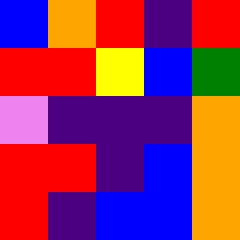[["blue", "orange", "red", "indigo", "red"], ["red", "red", "yellow", "blue", "green"], ["violet", "indigo", "indigo", "indigo", "orange"], ["red", "red", "indigo", "blue", "orange"], ["red", "indigo", "blue", "blue", "orange"]]